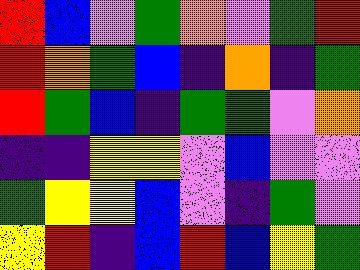[["red", "blue", "violet", "green", "orange", "violet", "green", "red"], ["red", "orange", "green", "blue", "indigo", "orange", "indigo", "green"], ["red", "green", "blue", "indigo", "green", "green", "violet", "orange"], ["indigo", "indigo", "yellow", "yellow", "violet", "blue", "violet", "violet"], ["green", "yellow", "yellow", "blue", "violet", "indigo", "green", "violet"], ["yellow", "red", "indigo", "blue", "red", "blue", "yellow", "green"]]